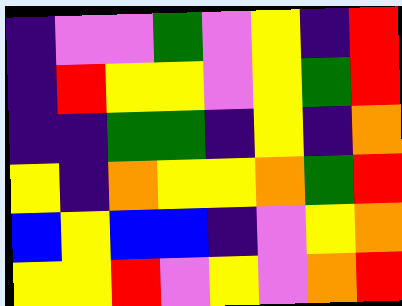[["indigo", "violet", "violet", "green", "violet", "yellow", "indigo", "red"], ["indigo", "red", "yellow", "yellow", "violet", "yellow", "green", "red"], ["indigo", "indigo", "green", "green", "indigo", "yellow", "indigo", "orange"], ["yellow", "indigo", "orange", "yellow", "yellow", "orange", "green", "red"], ["blue", "yellow", "blue", "blue", "indigo", "violet", "yellow", "orange"], ["yellow", "yellow", "red", "violet", "yellow", "violet", "orange", "red"]]